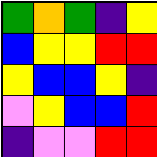[["green", "orange", "green", "indigo", "yellow"], ["blue", "yellow", "yellow", "red", "red"], ["yellow", "blue", "blue", "yellow", "indigo"], ["violet", "yellow", "blue", "blue", "red"], ["indigo", "violet", "violet", "red", "red"]]